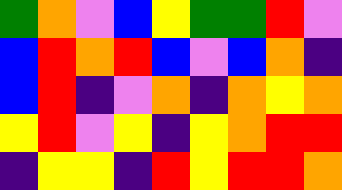[["green", "orange", "violet", "blue", "yellow", "green", "green", "red", "violet"], ["blue", "red", "orange", "red", "blue", "violet", "blue", "orange", "indigo"], ["blue", "red", "indigo", "violet", "orange", "indigo", "orange", "yellow", "orange"], ["yellow", "red", "violet", "yellow", "indigo", "yellow", "orange", "red", "red"], ["indigo", "yellow", "yellow", "indigo", "red", "yellow", "red", "red", "orange"]]